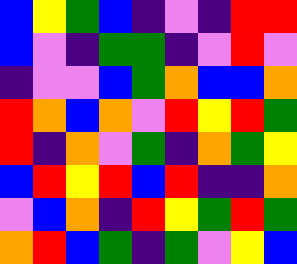[["blue", "yellow", "green", "blue", "indigo", "violet", "indigo", "red", "red"], ["blue", "violet", "indigo", "green", "green", "indigo", "violet", "red", "violet"], ["indigo", "violet", "violet", "blue", "green", "orange", "blue", "blue", "orange"], ["red", "orange", "blue", "orange", "violet", "red", "yellow", "red", "green"], ["red", "indigo", "orange", "violet", "green", "indigo", "orange", "green", "yellow"], ["blue", "red", "yellow", "red", "blue", "red", "indigo", "indigo", "orange"], ["violet", "blue", "orange", "indigo", "red", "yellow", "green", "red", "green"], ["orange", "red", "blue", "green", "indigo", "green", "violet", "yellow", "blue"]]